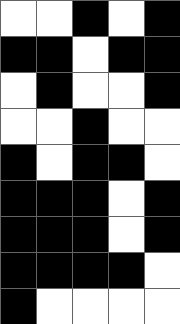[["white", "white", "black", "white", "black"], ["black", "black", "white", "black", "black"], ["white", "black", "white", "white", "black"], ["white", "white", "black", "white", "white"], ["black", "white", "black", "black", "white"], ["black", "black", "black", "white", "black"], ["black", "black", "black", "white", "black"], ["black", "black", "black", "black", "white"], ["black", "white", "white", "white", "white"]]